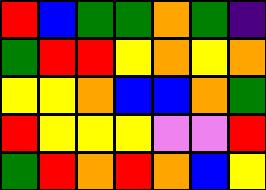[["red", "blue", "green", "green", "orange", "green", "indigo"], ["green", "red", "red", "yellow", "orange", "yellow", "orange"], ["yellow", "yellow", "orange", "blue", "blue", "orange", "green"], ["red", "yellow", "yellow", "yellow", "violet", "violet", "red"], ["green", "red", "orange", "red", "orange", "blue", "yellow"]]